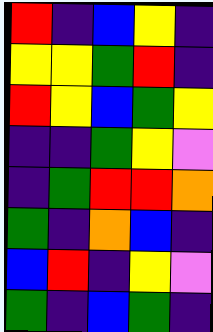[["red", "indigo", "blue", "yellow", "indigo"], ["yellow", "yellow", "green", "red", "indigo"], ["red", "yellow", "blue", "green", "yellow"], ["indigo", "indigo", "green", "yellow", "violet"], ["indigo", "green", "red", "red", "orange"], ["green", "indigo", "orange", "blue", "indigo"], ["blue", "red", "indigo", "yellow", "violet"], ["green", "indigo", "blue", "green", "indigo"]]